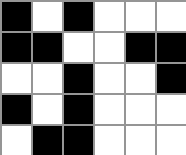[["black", "white", "black", "white", "white", "white"], ["black", "black", "white", "white", "black", "black"], ["white", "white", "black", "white", "white", "black"], ["black", "white", "black", "white", "white", "white"], ["white", "black", "black", "white", "white", "white"]]